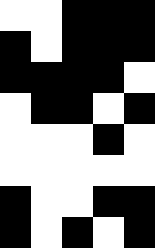[["white", "white", "black", "black", "black"], ["black", "white", "black", "black", "black"], ["black", "black", "black", "black", "white"], ["white", "black", "black", "white", "black"], ["white", "white", "white", "black", "white"], ["white", "white", "white", "white", "white"], ["black", "white", "white", "black", "black"], ["black", "white", "black", "white", "black"]]